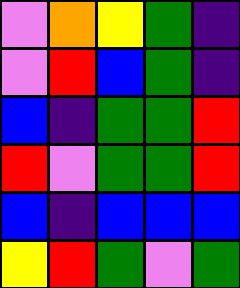[["violet", "orange", "yellow", "green", "indigo"], ["violet", "red", "blue", "green", "indigo"], ["blue", "indigo", "green", "green", "red"], ["red", "violet", "green", "green", "red"], ["blue", "indigo", "blue", "blue", "blue"], ["yellow", "red", "green", "violet", "green"]]